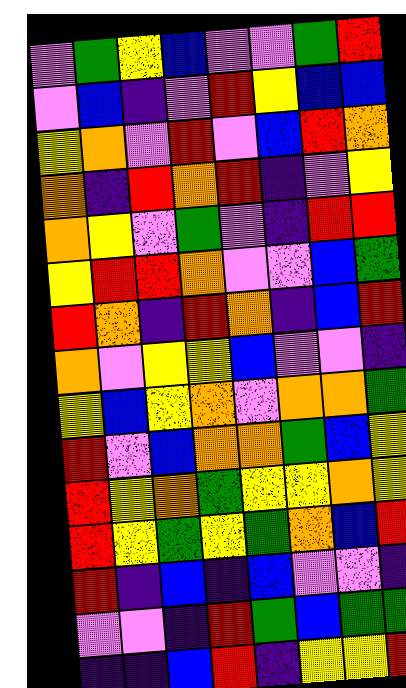[["violet", "green", "yellow", "blue", "violet", "violet", "green", "red"], ["violet", "blue", "indigo", "violet", "red", "yellow", "blue", "blue"], ["yellow", "orange", "violet", "red", "violet", "blue", "red", "orange"], ["orange", "indigo", "red", "orange", "red", "indigo", "violet", "yellow"], ["orange", "yellow", "violet", "green", "violet", "indigo", "red", "red"], ["yellow", "red", "red", "orange", "violet", "violet", "blue", "green"], ["red", "orange", "indigo", "red", "orange", "indigo", "blue", "red"], ["orange", "violet", "yellow", "yellow", "blue", "violet", "violet", "indigo"], ["yellow", "blue", "yellow", "orange", "violet", "orange", "orange", "green"], ["red", "violet", "blue", "orange", "orange", "green", "blue", "yellow"], ["red", "yellow", "orange", "green", "yellow", "yellow", "orange", "yellow"], ["red", "yellow", "green", "yellow", "green", "orange", "blue", "red"], ["red", "indigo", "blue", "indigo", "blue", "violet", "violet", "indigo"], ["violet", "violet", "indigo", "red", "green", "blue", "green", "green"], ["indigo", "indigo", "blue", "red", "indigo", "yellow", "yellow", "red"]]